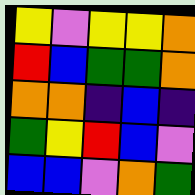[["yellow", "violet", "yellow", "yellow", "orange"], ["red", "blue", "green", "green", "orange"], ["orange", "orange", "indigo", "blue", "indigo"], ["green", "yellow", "red", "blue", "violet"], ["blue", "blue", "violet", "orange", "green"]]